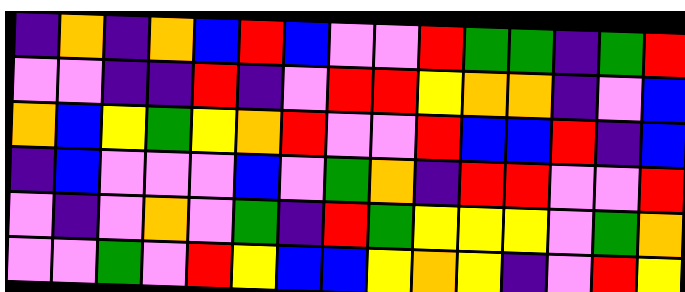[["indigo", "orange", "indigo", "orange", "blue", "red", "blue", "violet", "violet", "red", "green", "green", "indigo", "green", "red"], ["violet", "violet", "indigo", "indigo", "red", "indigo", "violet", "red", "red", "yellow", "orange", "orange", "indigo", "violet", "blue"], ["orange", "blue", "yellow", "green", "yellow", "orange", "red", "violet", "violet", "red", "blue", "blue", "red", "indigo", "blue"], ["indigo", "blue", "violet", "violet", "violet", "blue", "violet", "green", "orange", "indigo", "red", "red", "violet", "violet", "red"], ["violet", "indigo", "violet", "orange", "violet", "green", "indigo", "red", "green", "yellow", "yellow", "yellow", "violet", "green", "orange"], ["violet", "violet", "green", "violet", "red", "yellow", "blue", "blue", "yellow", "orange", "yellow", "indigo", "violet", "red", "yellow"]]